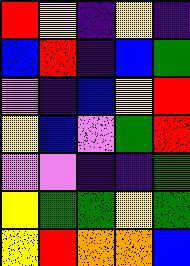[["red", "yellow", "indigo", "yellow", "indigo"], ["blue", "red", "indigo", "blue", "green"], ["violet", "indigo", "blue", "yellow", "red"], ["yellow", "blue", "violet", "green", "red"], ["violet", "violet", "indigo", "indigo", "green"], ["yellow", "green", "green", "yellow", "green"], ["yellow", "red", "orange", "orange", "blue"]]